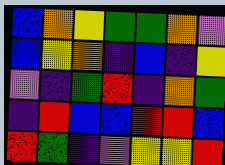[["blue", "orange", "yellow", "green", "green", "orange", "violet"], ["blue", "yellow", "orange", "indigo", "blue", "indigo", "yellow"], ["violet", "indigo", "green", "red", "indigo", "orange", "green"], ["indigo", "red", "blue", "blue", "red", "red", "blue"], ["red", "green", "indigo", "violet", "yellow", "yellow", "red"]]